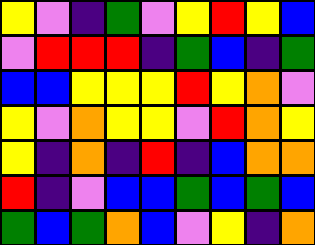[["yellow", "violet", "indigo", "green", "violet", "yellow", "red", "yellow", "blue"], ["violet", "red", "red", "red", "indigo", "green", "blue", "indigo", "green"], ["blue", "blue", "yellow", "yellow", "yellow", "red", "yellow", "orange", "violet"], ["yellow", "violet", "orange", "yellow", "yellow", "violet", "red", "orange", "yellow"], ["yellow", "indigo", "orange", "indigo", "red", "indigo", "blue", "orange", "orange"], ["red", "indigo", "violet", "blue", "blue", "green", "blue", "green", "blue"], ["green", "blue", "green", "orange", "blue", "violet", "yellow", "indigo", "orange"]]